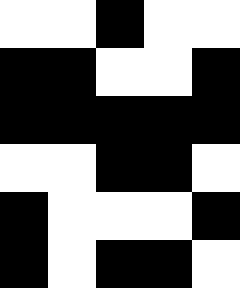[["white", "white", "black", "white", "white"], ["black", "black", "white", "white", "black"], ["black", "black", "black", "black", "black"], ["white", "white", "black", "black", "white"], ["black", "white", "white", "white", "black"], ["black", "white", "black", "black", "white"]]